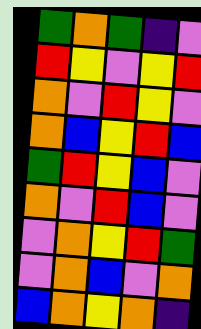[["green", "orange", "green", "indigo", "violet"], ["red", "yellow", "violet", "yellow", "red"], ["orange", "violet", "red", "yellow", "violet"], ["orange", "blue", "yellow", "red", "blue"], ["green", "red", "yellow", "blue", "violet"], ["orange", "violet", "red", "blue", "violet"], ["violet", "orange", "yellow", "red", "green"], ["violet", "orange", "blue", "violet", "orange"], ["blue", "orange", "yellow", "orange", "indigo"]]